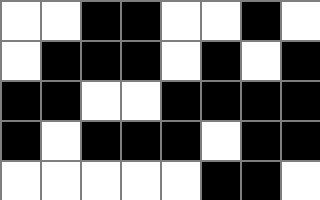[["white", "white", "black", "black", "white", "white", "black", "white"], ["white", "black", "black", "black", "white", "black", "white", "black"], ["black", "black", "white", "white", "black", "black", "black", "black"], ["black", "white", "black", "black", "black", "white", "black", "black"], ["white", "white", "white", "white", "white", "black", "black", "white"]]